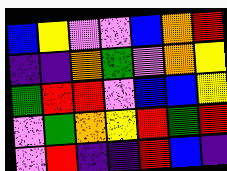[["blue", "yellow", "violet", "violet", "blue", "orange", "red"], ["indigo", "indigo", "orange", "green", "violet", "orange", "yellow"], ["green", "red", "red", "violet", "blue", "blue", "yellow"], ["violet", "green", "orange", "yellow", "red", "green", "red"], ["violet", "red", "indigo", "indigo", "red", "blue", "indigo"]]